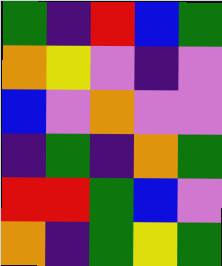[["green", "indigo", "red", "blue", "green"], ["orange", "yellow", "violet", "indigo", "violet"], ["blue", "violet", "orange", "violet", "violet"], ["indigo", "green", "indigo", "orange", "green"], ["red", "red", "green", "blue", "violet"], ["orange", "indigo", "green", "yellow", "green"]]